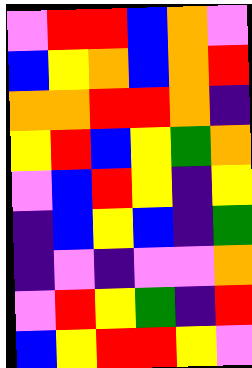[["violet", "red", "red", "blue", "orange", "violet"], ["blue", "yellow", "orange", "blue", "orange", "red"], ["orange", "orange", "red", "red", "orange", "indigo"], ["yellow", "red", "blue", "yellow", "green", "orange"], ["violet", "blue", "red", "yellow", "indigo", "yellow"], ["indigo", "blue", "yellow", "blue", "indigo", "green"], ["indigo", "violet", "indigo", "violet", "violet", "orange"], ["violet", "red", "yellow", "green", "indigo", "red"], ["blue", "yellow", "red", "red", "yellow", "violet"]]